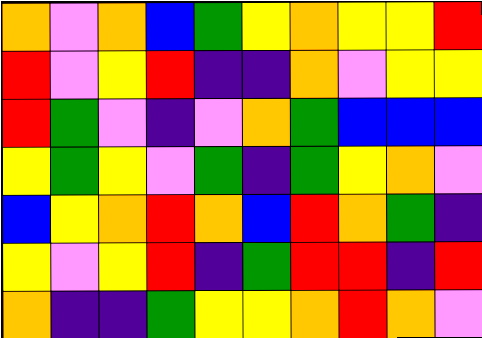[["orange", "violet", "orange", "blue", "green", "yellow", "orange", "yellow", "yellow", "red"], ["red", "violet", "yellow", "red", "indigo", "indigo", "orange", "violet", "yellow", "yellow"], ["red", "green", "violet", "indigo", "violet", "orange", "green", "blue", "blue", "blue"], ["yellow", "green", "yellow", "violet", "green", "indigo", "green", "yellow", "orange", "violet"], ["blue", "yellow", "orange", "red", "orange", "blue", "red", "orange", "green", "indigo"], ["yellow", "violet", "yellow", "red", "indigo", "green", "red", "red", "indigo", "red"], ["orange", "indigo", "indigo", "green", "yellow", "yellow", "orange", "red", "orange", "violet"]]